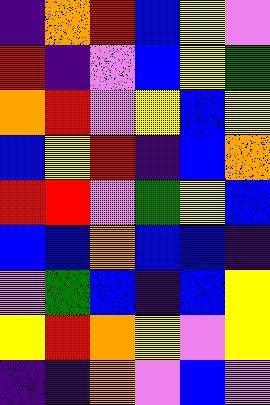[["indigo", "orange", "red", "blue", "yellow", "violet"], ["red", "indigo", "violet", "blue", "yellow", "green"], ["orange", "red", "violet", "yellow", "blue", "yellow"], ["blue", "yellow", "red", "indigo", "blue", "orange"], ["red", "red", "violet", "green", "yellow", "blue"], ["blue", "blue", "orange", "blue", "blue", "indigo"], ["violet", "green", "blue", "indigo", "blue", "yellow"], ["yellow", "red", "orange", "yellow", "violet", "yellow"], ["indigo", "indigo", "orange", "violet", "blue", "violet"]]